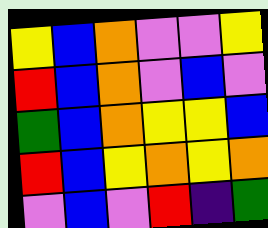[["yellow", "blue", "orange", "violet", "violet", "yellow"], ["red", "blue", "orange", "violet", "blue", "violet"], ["green", "blue", "orange", "yellow", "yellow", "blue"], ["red", "blue", "yellow", "orange", "yellow", "orange"], ["violet", "blue", "violet", "red", "indigo", "green"]]